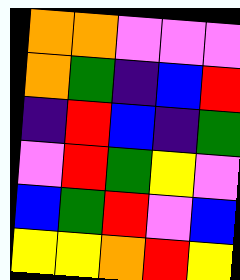[["orange", "orange", "violet", "violet", "violet"], ["orange", "green", "indigo", "blue", "red"], ["indigo", "red", "blue", "indigo", "green"], ["violet", "red", "green", "yellow", "violet"], ["blue", "green", "red", "violet", "blue"], ["yellow", "yellow", "orange", "red", "yellow"]]